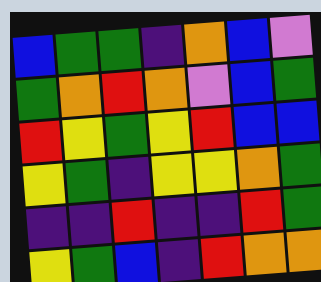[["blue", "green", "green", "indigo", "orange", "blue", "violet"], ["green", "orange", "red", "orange", "violet", "blue", "green"], ["red", "yellow", "green", "yellow", "red", "blue", "blue"], ["yellow", "green", "indigo", "yellow", "yellow", "orange", "green"], ["indigo", "indigo", "red", "indigo", "indigo", "red", "green"], ["yellow", "green", "blue", "indigo", "red", "orange", "orange"]]